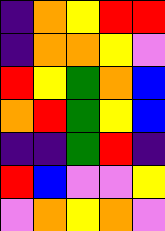[["indigo", "orange", "yellow", "red", "red"], ["indigo", "orange", "orange", "yellow", "violet"], ["red", "yellow", "green", "orange", "blue"], ["orange", "red", "green", "yellow", "blue"], ["indigo", "indigo", "green", "red", "indigo"], ["red", "blue", "violet", "violet", "yellow"], ["violet", "orange", "yellow", "orange", "violet"]]